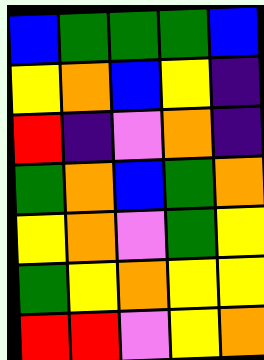[["blue", "green", "green", "green", "blue"], ["yellow", "orange", "blue", "yellow", "indigo"], ["red", "indigo", "violet", "orange", "indigo"], ["green", "orange", "blue", "green", "orange"], ["yellow", "orange", "violet", "green", "yellow"], ["green", "yellow", "orange", "yellow", "yellow"], ["red", "red", "violet", "yellow", "orange"]]